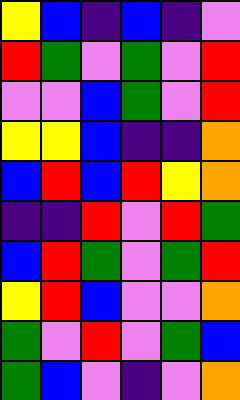[["yellow", "blue", "indigo", "blue", "indigo", "violet"], ["red", "green", "violet", "green", "violet", "red"], ["violet", "violet", "blue", "green", "violet", "red"], ["yellow", "yellow", "blue", "indigo", "indigo", "orange"], ["blue", "red", "blue", "red", "yellow", "orange"], ["indigo", "indigo", "red", "violet", "red", "green"], ["blue", "red", "green", "violet", "green", "red"], ["yellow", "red", "blue", "violet", "violet", "orange"], ["green", "violet", "red", "violet", "green", "blue"], ["green", "blue", "violet", "indigo", "violet", "orange"]]